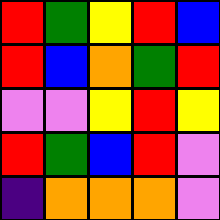[["red", "green", "yellow", "red", "blue"], ["red", "blue", "orange", "green", "red"], ["violet", "violet", "yellow", "red", "yellow"], ["red", "green", "blue", "red", "violet"], ["indigo", "orange", "orange", "orange", "violet"]]